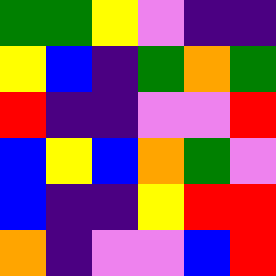[["green", "green", "yellow", "violet", "indigo", "indigo"], ["yellow", "blue", "indigo", "green", "orange", "green"], ["red", "indigo", "indigo", "violet", "violet", "red"], ["blue", "yellow", "blue", "orange", "green", "violet"], ["blue", "indigo", "indigo", "yellow", "red", "red"], ["orange", "indigo", "violet", "violet", "blue", "red"]]